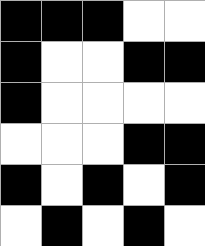[["black", "black", "black", "white", "white"], ["black", "white", "white", "black", "black"], ["black", "white", "white", "white", "white"], ["white", "white", "white", "black", "black"], ["black", "white", "black", "white", "black"], ["white", "black", "white", "black", "white"]]